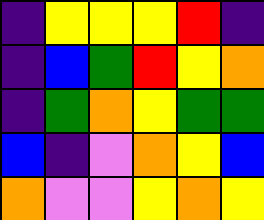[["indigo", "yellow", "yellow", "yellow", "red", "indigo"], ["indigo", "blue", "green", "red", "yellow", "orange"], ["indigo", "green", "orange", "yellow", "green", "green"], ["blue", "indigo", "violet", "orange", "yellow", "blue"], ["orange", "violet", "violet", "yellow", "orange", "yellow"]]